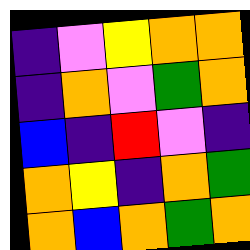[["indigo", "violet", "yellow", "orange", "orange"], ["indigo", "orange", "violet", "green", "orange"], ["blue", "indigo", "red", "violet", "indigo"], ["orange", "yellow", "indigo", "orange", "green"], ["orange", "blue", "orange", "green", "orange"]]